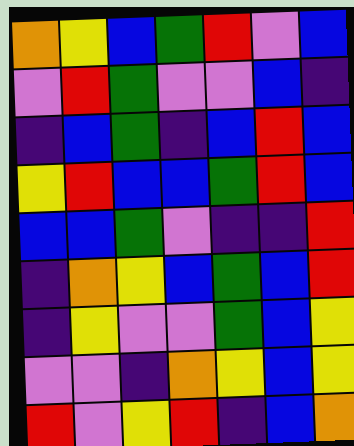[["orange", "yellow", "blue", "green", "red", "violet", "blue"], ["violet", "red", "green", "violet", "violet", "blue", "indigo"], ["indigo", "blue", "green", "indigo", "blue", "red", "blue"], ["yellow", "red", "blue", "blue", "green", "red", "blue"], ["blue", "blue", "green", "violet", "indigo", "indigo", "red"], ["indigo", "orange", "yellow", "blue", "green", "blue", "red"], ["indigo", "yellow", "violet", "violet", "green", "blue", "yellow"], ["violet", "violet", "indigo", "orange", "yellow", "blue", "yellow"], ["red", "violet", "yellow", "red", "indigo", "blue", "orange"]]